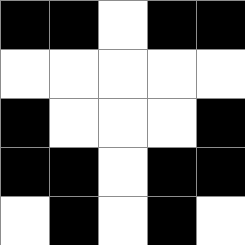[["black", "black", "white", "black", "black"], ["white", "white", "white", "white", "white"], ["black", "white", "white", "white", "black"], ["black", "black", "white", "black", "black"], ["white", "black", "white", "black", "white"]]